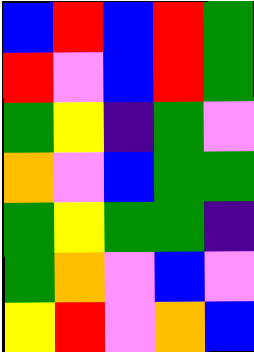[["blue", "red", "blue", "red", "green"], ["red", "violet", "blue", "red", "green"], ["green", "yellow", "indigo", "green", "violet"], ["orange", "violet", "blue", "green", "green"], ["green", "yellow", "green", "green", "indigo"], ["green", "orange", "violet", "blue", "violet"], ["yellow", "red", "violet", "orange", "blue"]]